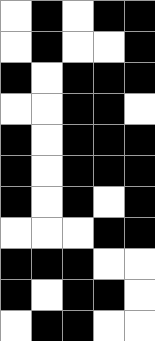[["white", "black", "white", "black", "black"], ["white", "black", "white", "white", "black"], ["black", "white", "black", "black", "black"], ["white", "white", "black", "black", "white"], ["black", "white", "black", "black", "black"], ["black", "white", "black", "black", "black"], ["black", "white", "black", "white", "black"], ["white", "white", "white", "black", "black"], ["black", "black", "black", "white", "white"], ["black", "white", "black", "black", "white"], ["white", "black", "black", "white", "white"]]